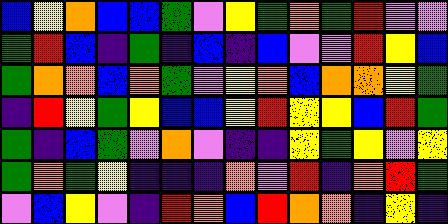[["blue", "yellow", "orange", "blue", "blue", "green", "violet", "yellow", "green", "orange", "green", "red", "violet", "violet"], ["green", "red", "blue", "indigo", "green", "indigo", "blue", "indigo", "blue", "violet", "violet", "red", "yellow", "blue"], ["green", "orange", "orange", "blue", "orange", "green", "violet", "yellow", "orange", "blue", "orange", "orange", "yellow", "green"], ["indigo", "red", "yellow", "green", "yellow", "blue", "blue", "yellow", "red", "yellow", "yellow", "blue", "red", "green"], ["green", "indigo", "blue", "green", "violet", "orange", "violet", "indigo", "indigo", "yellow", "green", "yellow", "violet", "yellow"], ["green", "orange", "green", "yellow", "indigo", "indigo", "indigo", "orange", "violet", "red", "indigo", "orange", "red", "green"], ["violet", "blue", "yellow", "violet", "indigo", "red", "orange", "blue", "red", "orange", "orange", "indigo", "yellow", "indigo"]]